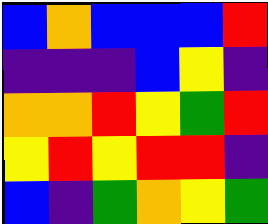[["blue", "orange", "blue", "blue", "blue", "red"], ["indigo", "indigo", "indigo", "blue", "yellow", "indigo"], ["orange", "orange", "red", "yellow", "green", "red"], ["yellow", "red", "yellow", "red", "red", "indigo"], ["blue", "indigo", "green", "orange", "yellow", "green"]]